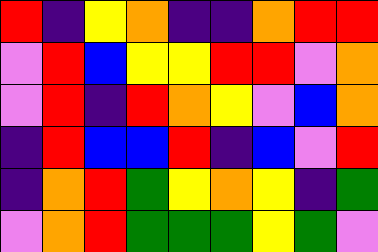[["red", "indigo", "yellow", "orange", "indigo", "indigo", "orange", "red", "red"], ["violet", "red", "blue", "yellow", "yellow", "red", "red", "violet", "orange"], ["violet", "red", "indigo", "red", "orange", "yellow", "violet", "blue", "orange"], ["indigo", "red", "blue", "blue", "red", "indigo", "blue", "violet", "red"], ["indigo", "orange", "red", "green", "yellow", "orange", "yellow", "indigo", "green"], ["violet", "orange", "red", "green", "green", "green", "yellow", "green", "violet"]]